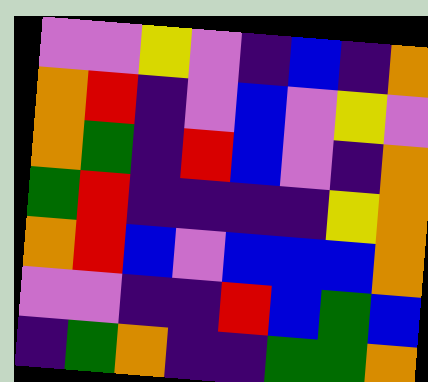[["violet", "violet", "yellow", "violet", "indigo", "blue", "indigo", "orange"], ["orange", "red", "indigo", "violet", "blue", "violet", "yellow", "violet"], ["orange", "green", "indigo", "red", "blue", "violet", "indigo", "orange"], ["green", "red", "indigo", "indigo", "indigo", "indigo", "yellow", "orange"], ["orange", "red", "blue", "violet", "blue", "blue", "blue", "orange"], ["violet", "violet", "indigo", "indigo", "red", "blue", "green", "blue"], ["indigo", "green", "orange", "indigo", "indigo", "green", "green", "orange"]]